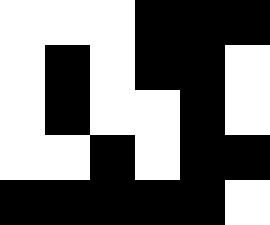[["white", "white", "white", "black", "black", "black"], ["white", "black", "white", "black", "black", "white"], ["white", "black", "white", "white", "black", "white"], ["white", "white", "black", "white", "black", "black"], ["black", "black", "black", "black", "black", "white"]]